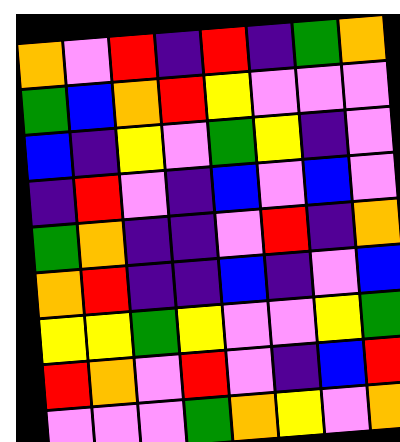[["orange", "violet", "red", "indigo", "red", "indigo", "green", "orange"], ["green", "blue", "orange", "red", "yellow", "violet", "violet", "violet"], ["blue", "indigo", "yellow", "violet", "green", "yellow", "indigo", "violet"], ["indigo", "red", "violet", "indigo", "blue", "violet", "blue", "violet"], ["green", "orange", "indigo", "indigo", "violet", "red", "indigo", "orange"], ["orange", "red", "indigo", "indigo", "blue", "indigo", "violet", "blue"], ["yellow", "yellow", "green", "yellow", "violet", "violet", "yellow", "green"], ["red", "orange", "violet", "red", "violet", "indigo", "blue", "red"], ["violet", "violet", "violet", "green", "orange", "yellow", "violet", "orange"]]